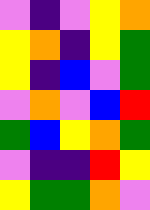[["violet", "indigo", "violet", "yellow", "orange"], ["yellow", "orange", "indigo", "yellow", "green"], ["yellow", "indigo", "blue", "violet", "green"], ["violet", "orange", "violet", "blue", "red"], ["green", "blue", "yellow", "orange", "green"], ["violet", "indigo", "indigo", "red", "yellow"], ["yellow", "green", "green", "orange", "violet"]]